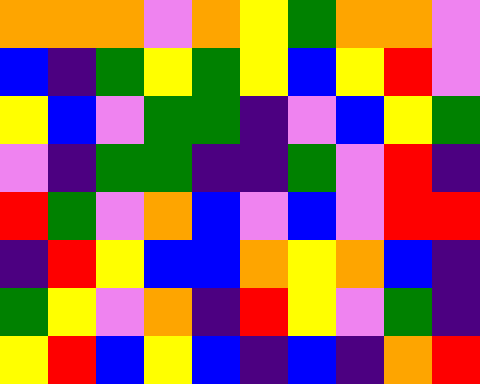[["orange", "orange", "orange", "violet", "orange", "yellow", "green", "orange", "orange", "violet"], ["blue", "indigo", "green", "yellow", "green", "yellow", "blue", "yellow", "red", "violet"], ["yellow", "blue", "violet", "green", "green", "indigo", "violet", "blue", "yellow", "green"], ["violet", "indigo", "green", "green", "indigo", "indigo", "green", "violet", "red", "indigo"], ["red", "green", "violet", "orange", "blue", "violet", "blue", "violet", "red", "red"], ["indigo", "red", "yellow", "blue", "blue", "orange", "yellow", "orange", "blue", "indigo"], ["green", "yellow", "violet", "orange", "indigo", "red", "yellow", "violet", "green", "indigo"], ["yellow", "red", "blue", "yellow", "blue", "indigo", "blue", "indigo", "orange", "red"]]